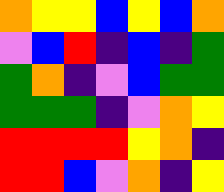[["orange", "yellow", "yellow", "blue", "yellow", "blue", "orange"], ["violet", "blue", "red", "indigo", "blue", "indigo", "green"], ["green", "orange", "indigo", "violet", "blue", "green", "green"], ["green", "green", "green", "indigo", "violet", "orange", "yellow"], ["red", "red", "red", "red", "yellow", "orange", "indigo"], ["red", "red", "blue", "violet", "orange", "indigo", "yellow"]]